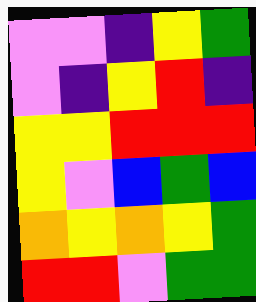[["violet", "violet", "indigo", "yellow", "green"], ["violet", "indigo", "yellow", "red", "indigo"], ["yellow", "yellow", "red", "red", "red"], ["yellow", "violet", "blue", "green", "blue"], ["orange", "yellow", "orange", "yellow", "green"], ["red", "red", "violet", "green", "green"]]